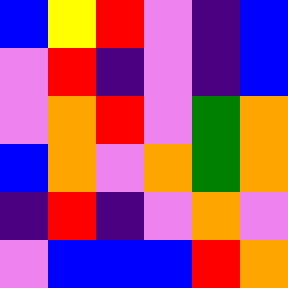[["blue", "yellow", "red", "violet", "indigo", "blue"], ["violet", "red", "indigo", "violet", "indigo", "blue"], ["violet", "orange", "red", "violet", "green", "orange"], ["blue", "orange", "violet", "orange", "green", "orange"], ["indigo", "red", "indigo", "violet", "orange", "violet"], ["violet", "blue", "blue", "blue", "red", "orange"]]